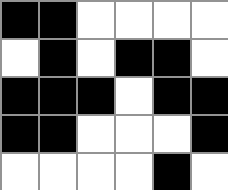[["black", "black", "white", "white", "white", "white"], ["white", "black", "white", "black", "black", "white"], ["black", "black", "black", "white", "black", "black"], ["black", "black", "white", "white", "white", "black"], ["white", "white", "white", "white", "black", "white"]]